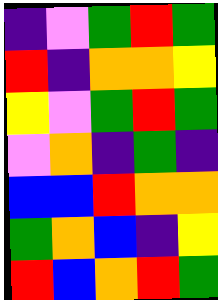[["indigo", "violet", "green", "red", "green"], ["red", "indigo", "orange", "orange", "yellow"], ["yellow", "violet", "green", "red", "green"], ["violet", "orange", "indigo", "green", "indigo"], ["blue", "blue", "red", "orange", "orange"], ["green", "orange", "blue", "indigo", "yellow"], ["red", "blue", "orange", "red", "green"]]